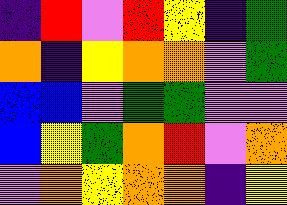[["indigo", "red", "violet", "red", "yellow", "indigo", "green"], ["orange", "indigo", "yellow", "orange", "orange", "violet", "green"], ["blue", "blue", "violet", "green", "green", "violet", "violet"], ["blue", "yellow", "green", "orange", "red", "violet", "orange"], ["violet", "orange", "yellow", "orange", "orange", "indigo", "yellow"]]